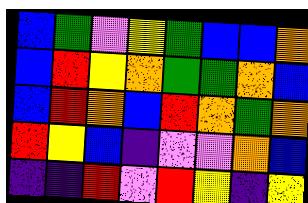[["blue", "green", "violet", "yellow", "green", "blue", "blue", "orange"], ["blue", "red", "yellow", "orange", "green", "green", "orange", "blue"], ["blue", "red", "orange", "blue", "red", "orange", "green", "orange"], ["red", "yellow", "blue", "indigo", "violet", "violet", "orange", "blue"], ["indigo", "indigo", "red", "violet", "red", "yellow", "indigo", "yellow"]]